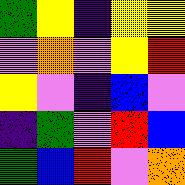[["green", "yellow", "indigo", "yellow", "yellow"], ["violet", "orange", "violet", "yellow", "red"], ["yellow", "violet", "indigo", "blue", "violet"], ["indigo", "green", "violet", "red", "blue"], ["green", "blue", "red", "violet", "orange"]]